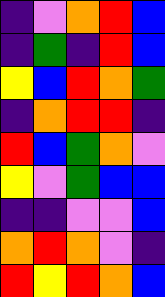[["indigo", "violet", "orange", "red", "blue"], ["indigo", "green", "indigo", "red", "blue"], ["yellow", "blue", "red", "orange", "green"], ["indigo", "orange", "red", "red", "indigo"], ["red", "blue", "green", "orange", "violet"], ["yellow", "violet", "green", "blue", "blue"], ["indigo", "indigo", "violet", "violet", "blue"], ["orange", "red", "orange", "violet", "indigo"], ["red", "yellow", "red", "orange", "blue"]]